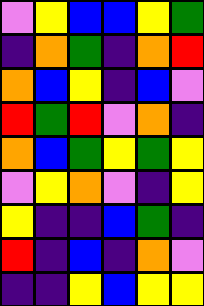[["violet", "yellow", "blue", "blue", "yellow", "green"], ["indigo", "orange", "green", "indigo", "orange", "red"], ["orange", "blue", "yellow", "indigo", "blue", "violet"], ["red", "green", "red", "violet", "orange", "indigo"], ["orange", "blue", "green", "yellow", "green", "yellow"], ["violet", "yellow", "orange", "violet", "indigo", "yellow"], ["yellow", "indigo", "indigo", "blue", "green", "indigo"], ["red", "indigo", "blue", "indigo", "orange", "violet"], ["indigo", "indigo", "yellow", "blue", "yellow", "yellow"]]